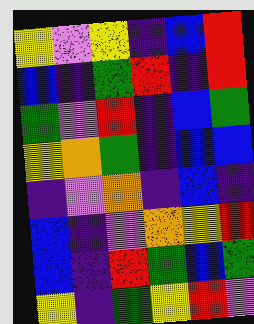[["yellow", "violet", "yellow", "indigo", "blue", "red"], ["blue", "indigo", "green", "red", "indigo", "red"], ["green", "violet", "red", "indigo", "blue", "green"], ["yellow", "orange", "green", "indigo", "blue", "blue"], ["indigo", "violet", "orange", "indigo", "blue", "indigo"], ["blue", "indigo", "violet", "orange", "yellow", "red"], ["blue", "indigo", "red", "green", "blue", "green"], ["yellow", "indigo", "green", "yellow", "red", "violet"]]